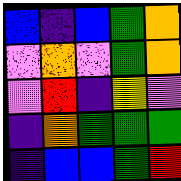[["blue", "indigo", "blue", "green", "orange"], ["violet", "orange", "violet", "green", "orange"], ["violet", "red", "indigo", "yellow", "violet"], ["indigo", "orange", "green", "green", "green"], ["indigo", "blue", "blue", "green", "red"]]